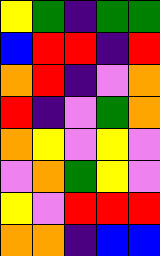[["yellow", "green", "indigo", "green", "green"], ["blue", "red", "red", "indigo", "red"], ["orange", "red", "indigo", "violet", "orange"], ["red", "indigo", "violet", "green", "orange"], ["orange", "yellow", "violet", "yellow", "violet"], ["violet", "orange", "green", "yellow", "violet"], ["yellow", "violet", "red", "red", "red"], ["orange", "orange", "indigo", "blue", "blue"]]